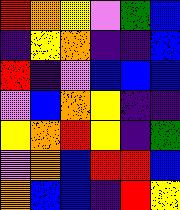[["red", "orange", "yellow", "violet", "green", "blue"], ["indigo", "yellow", "orange", "indigo", "indigo", "blue"], ["red", "indigo", "violet", "blue", "blue", "blue"], ["violet", "blue", "orange", "yellow", "indigo", "indigo"], ["yellow", "orange", "red", "yellow", "indigo", "green"], ["violet", "orange", "blue", "red", "red", "blue"], ["orange", "blue", "blue", "indigo", "red", "yellow"]]